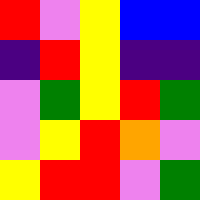[["red", "violet", "yellow", "blue", "blue"], ["indigo", "red", "yellow", "indigo", "indigo"], ["violet", "green", "yellow", "red", "green"], ["violet", "yellow", "red", "orange", "violet"], ["yellow", "red", "red", "violet", "green"]]